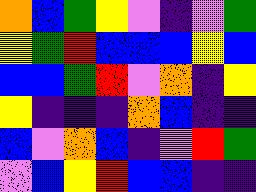[["orange", "blue", "green", "yellow", "violet", "indigo", "violet", "green"], ["yellow", "green", "red", "blue", "blue", "blue", "yellow", "blue"], ["blue", "blue", "green", "red", "violet", "orange", "indigo", "yellow"], ["yellow", "indigo", "indigo", "indigo", "orange", "blue", "indigo", "indigo"], ["blue", "violet", "orange", "blue", "indigo", "violet", "red", "green"], ["violet", "blue", "yellow", "red", "blue", "blue", "indigo", "indigo"]]